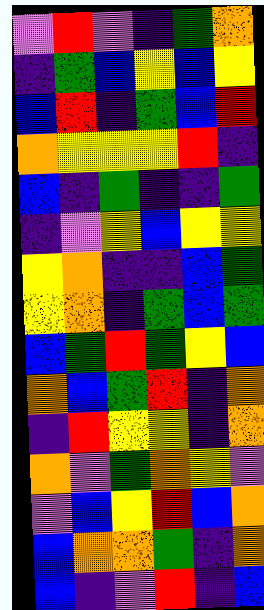[["violet", "red", "violet", "indigo", "green", "orange"], ["indigo", "green", "blue", "yellow", "blue", "yellow"], ["blue", "red", "indigo", "green", "blue", "red"], ["orange", "yellow", "yellow", "yellow", "red", "indigo"], ["blue", "indigo", "green", "indigo", "indigo", "green"], ["indigo", "violet", "yellow", "blue", "yellow", "yellow"], ["yellow", "orange", "indigo", "indigo", "blue", "green"], ["yellow", "orange", "indigo", "green", "blue", "green"], ["blue", "green", "red", "green", "yellow", "blue"], ["orange", "blue", "green", "red", "indigo", "orange"], ["indigo", "red", "yellow", "yellow", "indigo", "orange"], ["orange", "violet", "green", "orange", "yellow", "violet"], ["violet", "blue", "yellow", "red", "blue", "orange"], ["blue", "orange", "orange", "green", "indigo", "orange"], ["blue", "indigo", "violet", "red", "indigo", "blue"]]